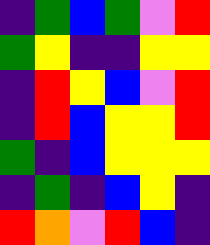[["indigo", "green", "blue", "green", "violet", "red"], ["green", "yellow", "indigo", "indigo", "yellow", "yellow"], ["indigo", "red", "yellow", "blue", "violet", "red"], ["indigo", "red", "blue", "yellow", "yellow", "red"], ["green", "indigo", "blue", "yellow", "yellow", "yellow"], ["indigo", "green", "indigo", "blue", "yellow", "indigo"], ["red", "orange", "violet", "red", "blue", "indigo"]]